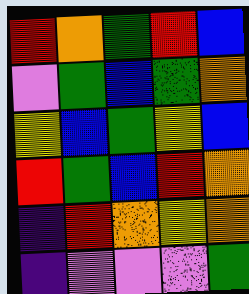[["red", "orange", "green", "red", "blue"], ["violet", "green", "blue", "green", "orange"], ["yellow", "blue", "green", "yellow", "blue"], ["red", "green", "blue", "red", "orange"], ["indigo", "red", "orange", "yellow", "orange"], ["indigo", "violet", "violet", "violet", "green"]]